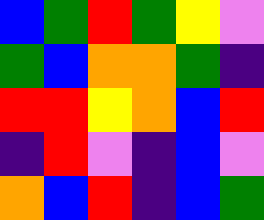[["blue", "green", "red", "green", "yellow", "violet"], ["green", "blue", "orange", "orange", "green", "indigo"], ["red", "red", "yellow", "orange", "blue", "red"], ["indigo", "red", "violet", "indigo", "blue", "violet"], ["orange", "blue", "red", "indigo", "blue", "green"]]